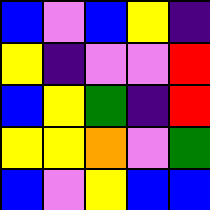[["blue", "violet", "blue", "yellow", "indigo"], ["yellow", "indigo", "violet", "violet", "red"], ["blue", "yellow", "green", "indigo", "red"], ["yellow", "yellow", "orange", "violet", "green"], ["blue", "violet", "yellow", "blue", "blue"]]